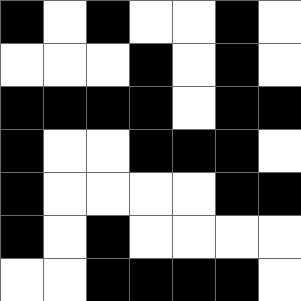[["black", "white", "black", "white", "white", "black", "white"], ["white", "white", "white", "black", "white", "black", "white"], ["black", "black", "black", "black", "white", "black", "black"], ["black", "white", "white", "black", "black", "black", "white"], ["black", "white", "white", "white", "white", "black", "black"], ["black", "white", "black", "white", "white", "white", "white"], ["white", "white", "black", "black", "black", "black", "white"]]